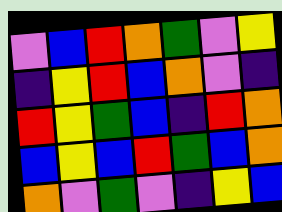[["violet", "blue", "red", "orange", "green", "violet", "yellow"], ["indigo", "yellow", "red", "blue", "orange", "violet", "indigo"], ["red", "yellow", "green", "blue", "indigo", "red", "orange"], ["blue", "yellow", "blue", "red", "green", "blue", "orange"], ["orange", "violet", "green", "violet", "indigo", "yellow", "blue"]]